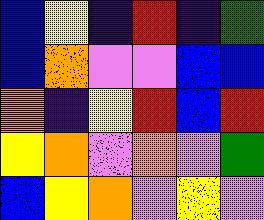[["blue", "yellow", "indigo", "red", "indigo", "green"], ["blue", "orange", "violet", "violet", "blue", "blue"], ["orange", "indigo", "yellow", "red", "blue", "red"], ["yellow", "orange", "violet", "orange", "violet", "green"], ["blue", "yellow", "orange", "violet", "yellow", "violet"]]